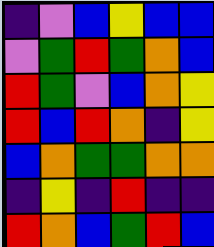[["indigo", "violet", "blue", "yellow", "blue", "blue"], ["violet", "green", "red", "green", "orange", "blue"], ["red", "green", "violet", "blue", "orange", "yellow"], ["red", "blue", "red", "orange", "indigo", "yellow"], ["blue", "orange", "green", "green", "orange", "orange"], ["indigo", "yellow", "indigo", "red", "indigo", "indigo"], ["red", "orange", "blue", "green", "red", "blue"]]